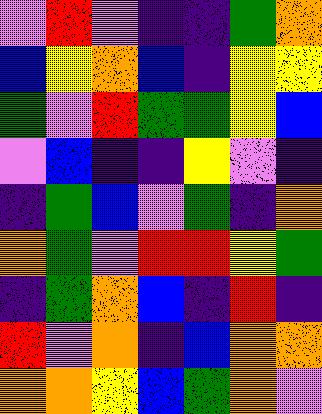[["violet", "red", "violet", "indigo", "indigo", "green", "orange"], ["blue", "yellow", "orange", "blue", "indigo", "yellow", "yellow"], ["green", "violet", "red", "green", "green", "yellow", "blue"], ["violet", "blue", "indigo", "indigo", "yellow", "violet", "indigo"], ["indigo", "green", "blue", "violet", "green", "indigo", "orange"], ["orange", "green", "violet", "red", "red", "yellow", "green"], ["indigo", "green", "orange", "blue", "indigo", "red", "indigo"], ["red", "violet", "orange", "indigo", "blue", "orange", "orange"], ["orange", "orange", "yellow", "blue", "green", "orange", "violet"]]